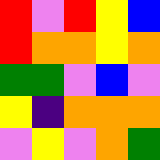[["red", "violet", "red", "yellow", "blue"], ["red", "orange", "orange", "yellow", "orange"], ["green", "green", "violet", "blue", "violet"], ["yellow", "indigo", "orange", "orange", "orange"], ["violet", "yellow", "violet", "orange", "green"]]